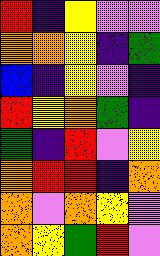[["red", "indigo", "yellow", "violet", "violet"], ["orange", "orange", "yellow", "indigo", "green"], ["blue", "indigo", "yellow", "violet", "indigo"], ["red", "yellow", "orange", "green", "indigo"], ["green", "indigo", "red", "violet", "yellow"], ["orange", "red", "red", "indigo", "orange"], ["orange", "violet", "orange", "yellow", "violet"], ["orange", "yellow", "green", "red", "violet"]]